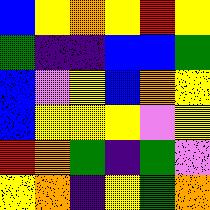[["blue", "yellow", "orange", "yellow", "red", "yellow"], ["green", "indigo", "indigo", "blue", "blue", "green"], ["blue", "violet", "yellow", "blue", "orange", "yellow"], ["blue", "yellow", "yellow", "yellow", "violet", "yellow"], ["red", "orange", "green", "indigo", "green", "violet"], ["yellow", "orange", "indigo", "yellow", "green", "orange"]]